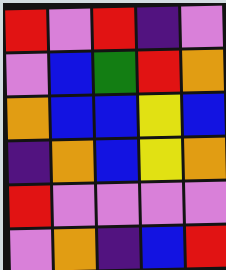[["red", "violet", "red", "indigo", "violet"], ["violet", "blue", "green", "red", "orange"], ["orange", "blue", "blue", "yellow", "blue"], ["indigo", "orange", "blue", "yellow", "orange"], ["red", "violet", "violet", "violet", "violet"], ["violet", "orange", "indigo", "blue", "red"]]